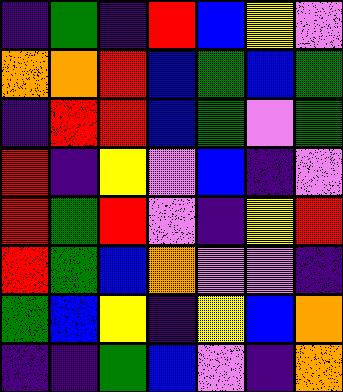[["indigo", "green", "indigo", "red", "blue", "yellow", "violet"], ["orange", "orange", "red", "blue", "green", "blue", "green"], ["indigo", "red", "red", "blue", "green", "violet", "green"], ["red", "indigo", "yellow", "violet", "blue", "indigo", "violet"], ["red", "green", "red", "violet", "indigo", "yellow", "red"], ["red", "green", "blue", "orange", "violet", "violet", "indigo"], ["green", "blue", "yellow", "indigo", "yellow", "blue", "orange"], ["indigo", "indigo", "green", "blue", "violet", "indigo", "orange"]]